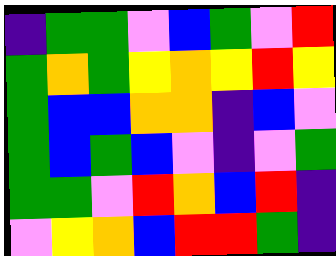[["indigo", "green", "green", "violet", "blue", "green", "violet", "red"], ["green", "orange", "green", "yellow", "orange", "yellow", "red", "yellow"], ["green", "blue", "blue", "orange", "orange", "indigo", "blue", "violet"], ["green", "blue", "green", "blue", "violet", "indigo", "violet", "green"], ["green", "green", "violet", "red", "orange", "blue", "red", "indigo"], ["violet", "yellow", "orange", "blue", "red", "red", "green", "indigo"]]